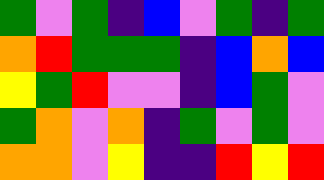[["green", "violet", "green", "indigo", "blue", "violet", "green", "indigo", "green"], ["orange", "red", "green", "green", "green", "indigo", "blue", "orange", "blue"], ["yellow", "green", "red", "violet", "violet", "indigo", "blue", "green", "violet"], ["green", "orange", "violet", "orange", "indigo", "green", "violet", "green", "violet"], ["orange", "orange", "violet", "yellow", "indigo", "indigo", "red", "yellow", "red"]]